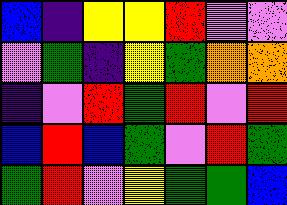[["blue", "indigo", "yellow", "yellow", "red", "violet", "violet"], ["violet", "green", "indigo", "yellow", "green", "orange", "orange"], ["indigo", "violet", "red", "green", "red", "violet", "red"], ["blue", "red", "blue", "green", "violet", "red", "green"], ["green", "red", "violet", "yellow", "green", "green", "blue"]]